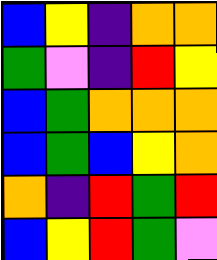[["blue", "yellow", "indigo", "orange", "orange"], ["green", "violet", "indigo", "red", "yellow"], ["blue", "green", "orange", "orange", "orange"], ["blue", "green", "blue", "yellow", "orange"], ["orange", "indigo", "red", "green", "red"], ["blue", "yellow", "red", "green", "violet"]]